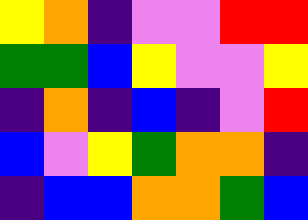[["yellow", "orange", "indigo", "violet", "violet", "red", "red"], ["green", "green", "blue", "yellow", "violet", "violet", "yellow"], ["indigo", "orange", "indigo", "blue", "indigo", "violet", "red"], ["blue", "violet", "yellow", "green", "orange", "orange", "indigo"], ["indigo", "blue", "blue", "orange", "orange", "green", "blue"]]